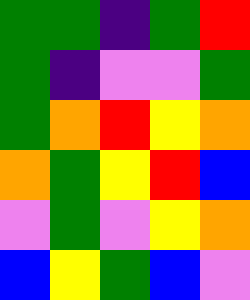[["green", "green", "indigo", "green", "red"], ["green", "indigo", "violet", "violet", "green"], ["green", "orange", "red", "yellow", "orange"], ["orange", "green", "yellow", "red", "blue"], ["violet", "green", "violet", "yellow", "orange"], ["blue", "yellow", "green", "blue", "violet"]]